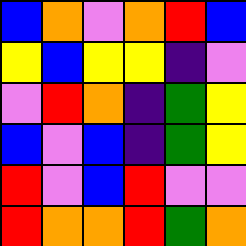[["blue", "orange", "violet", "orange", "red", "blue"], ["yellow", "blue", "yellow", "yellow", "indigo", "violet"], ["violet", "red", "orange", "indigo", "green", "yellow"], ["blue", "violet", "blue", "indigo", "green", "yellow"], ["red", "violet", "blue", "red", "violet", "violet"], ["red", "orange", "orange", "red", "green", "orange"]]